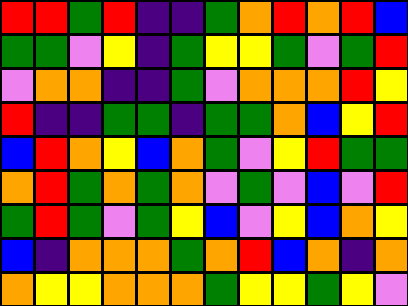[["red", "red", "green", "red", "indigo", "indigo", "green", "orange", "red", "orange", "red", "blue"], ["green", "green", "violet", "yellow", "indigo", "green", "yellow", "yellow", "green", "violet", "green", "red"], ["violet", "orange", "orange", "indigo", "indigo", "green", "violet", "orange", "orange", "orange", "red", "yellow"], ["red", "indigo", "indigo", "green", "green", "indigo", "green", "green", "orange", "blue", "yellow", "red"], ["blue", "red", "orange", "yellow", "blue", "orange", "green", "violet", "yellow", "red", "green", "green"], ["orange", "red", "green", "orange", "green", "orange", "violet", "green", "violet", "blue", "violet", "red"], ["green", "red", "green", "violet", "green", "yellow", "blue", "violet", "yellow", "blue", "orange", "yellow"], ["blue", "indigo", "orange", "orange", "orange", "green", "orange", "red", "blue", "orange", "indigo", "orange"], ["orange", "yellow", "yellow", "orange", "orange", "orange", "green", "yellow", "yellow", "green", "yellow", "violet"]]